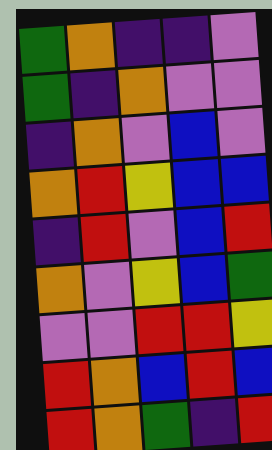[["green", "orange", "indigo", "indigo", "violet"], ["green", "indigo", "orange", "violet", "violet"], ["indigo", "orange", "violet", "blue", "violet"], ["orange", "red", "yellow", "blue", "blue"], ["indigo", "red", "violet", "blue", "red"], ["orange", "violet", "yellow", "blue", "green"], ["violet", "violet", "red", "red", "yellow"], ["red", "orange", "blue", "red", "blue"], ["red", "orange", "green", "indigo", "red"]]